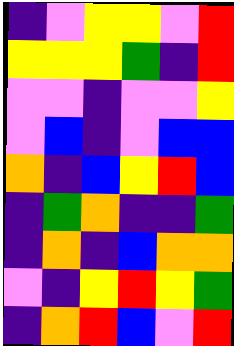[["indigo", "violet", "yellow", "yellow", "violet", "red"], ["yellow", "yellow", "yellow", "green", "indigo", "red"], ["violet", "violet", "indigo", "violet", "violet", "yellow"], ["violet", "blue", "indigo", "violet", "blue", "blue"], ["orange", "indigo", "blue", "yellow", "red", "blue"], ["indigo", "green", "orange", "indigo", "indigo", "green"], ["indigo", "orange", "indigo", "blue", "orange", "orange"], ["violet", "indigo", "yellow", "red", "yellow", "green"], ["indigo", "orange", "red", "blue", "violet", "red"]]